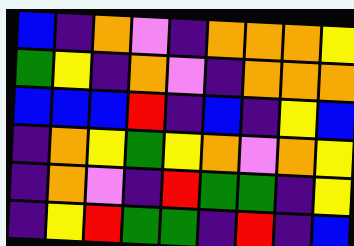[["blue", "indigo", "orange", "violet", "indigo", "orange", "orange", "orange", "yellow"], ["green", "yellow", "indigo", "orange", "violet", "indigo", "orange", "orange", "orange"], ["blue", "blue", "blue", "red", "indigo", "blue", "indigo", "yellow", "blue"], ["indigo", "orange", "yellow", "green", "yellow", "orange", "violet", "orange", "yellow"], ["indigo", "orange", "violet", "indigo", "red", "green", "green", "indigo", "yellow"], ["indigo", "yellow", "red", "green", "green", "indigo", "red", "indigo", "blue"]]